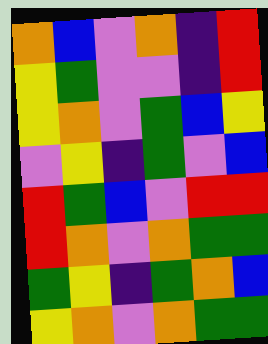[["orange", "blue", "violet", "orange", "indigo", "red"], ["yellow", "green", "violet", "violet", "indigo", "red"], ["yellow", "orange", "violet", "green", "blue", "yellow"], ["violet", "yellow", "indigo", "green", "violet", "blue"], ["red", "green", "blue", "violet", "red", "red"], ["red", "orange", "violet", "orange", "green", "green"], ["green", "yellow", "indigo", "green", "orange", "blue"], ["yellow", "orange", "violet", "orange", "green", "green"]]